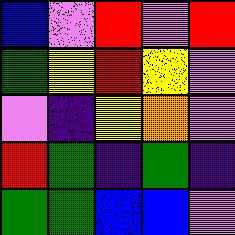[["blue", "violet", "red", "violet", "red"], ["green", "yellow", "red", "yellow", "violet"], ["violet", "indigo", "yellow", "orange", "violet"], ["red", "green", "indigo", "green", "indigo"], ["green", "green", "blue", "blue", "violet"]]